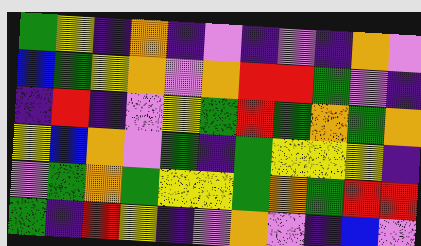[["green", "yellow", "indigo", "orange", "indigo", "violet", "indigo", "violet", "indigo", "orange", "violet"], ["blue", "green", "yellow", "orange", "violet", "orange", "red", "red", "green", "violet", "indigo"], ["indigo", "red", "indigo", "violet", "yellow", "green", "red", "green", "orange", "green", "orange"], ["yellow", "blue", "orange", "violet", "green", "indigo", "green", "yellow", "yellow", "yellow", "indigo"], ["violet", "green", "orange", "green", "yellow", "yellow", "green", "orange", "green", "red", "red"], ["green", "indigo", "red", "yellow", "indigo", "violet", "orange", "violet", "indigo", "blue", "violet"]]